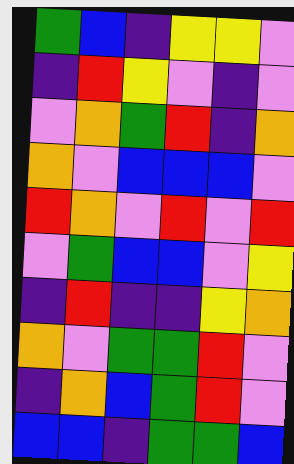[["green", "blue", "indigo", "yellow", "yellow", "violet"], ["indigo", "red", "yellow", "violet", "indigo", "violet"], ["violet", "orange", "green", "red", "indigo", "orange"], ["orange", "violet", "blue", "blue", "blue", "violet"], ["red", "orange", "violet", "red", "violet", "red"], ["violet", "green", "blue", "blue", "violet", "yellow"], ["indigo", "red", "indigo", "indigo", "yellow", "orange"], ["orange", "violet", "green", "green", "red", "violet"], ["indigo", "orange", "blue", "green", "red", "violet"], ["blue", "blue", "indigo", "green", "green", "blue"]]